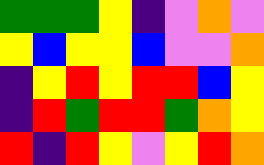[["green", "green", "green", "yellow", "indigo", "violet", "orange", "violet"], ["yellow", "blue", "yellow", "yellow", "blue", "violet", "violet", "orange"], ["indigo", "yellow", "red", "yellow", "red", "red", "blue", "yellow"], ["indigo", "red", "green", "red", "red", "green", "orange", "yellow"], ["red", "indigo", "red", "yellow", "violet", "yellow", "red", "orange"]]